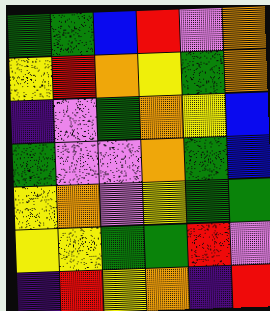[["green", "green", "blue", "red", "violet", "orange"], ["yellow", "red", "orange", "yellow", "green", "orange"], ["indigo", "violet", "green", "orange", "yellow", "blue"], ["green", "violet", "violet", "orange", "green", "blue"], ["yellow", "orange", "violet", "yellow", "green", "green"], ["yellow", "yellow", "green", "green", "red", "violet"], ["indigo", "red", "yellow", "orange", "indigo", "red"]]